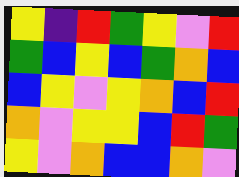[["yellow", "indigo", "red", "green", "yellow", "violet", "red"], ["green", "blue", "yellow", "blue", "green", "orange", "blue"], ["blue", "yellow", "violet", "yellow", "orange", "blue", "red"], ["orange", "violet", "yellow", "yellow", "blue", "red", "green"], ["yellow", "violet", "orange", "blue", "blue", "orange", "violet"]]